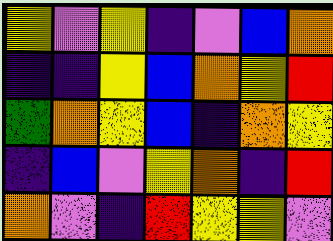[["yellow", "violet", "yellow", "indigo", "violet", "blue", "orange"], ["indigo", "indigo", "yellow", "blue", "orange", "yellow", "red"], ["green", "orange", "yellow", "blue", "indigo", "orange", "yellow"], ["indigo", "blue", "violet", "yellow", "orange", "indigo", "red"], ["orange", "violet", "indigo", "red", "yellow", "yellow", "violet"]]